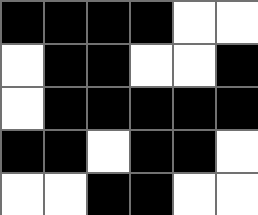[["black", "black", "black", "black", "white", "white"], ["white", "black", "black", "white", "white", "black"], ["white", "black", "black", "black", "black", "black"], ["black", "black", "white", "black", "black", "white"], ["white", "white", "black", "black", "white", "white"]]